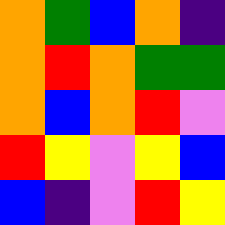[["orange", "green", "blue", "orange", "indigo"], ["orange", "red", "orange", "green", "green"], ["orange", "blue", "orange", "red", "violet"], ["red", "yellow", "violet", "yellow", "blue"], ["blue", "indigo", "violet", "red", "yellow"]]